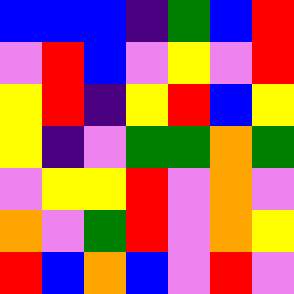[["blue", "blue", "blue", "indigo", "green", "blue", "red"], ["violet", "red", "blue", "violet", "yellow", "violet", "red"], ["yellow", "red", "indigo", "yellow", "red", "blue", "yellow"], ["yellow", "indigo", "violet", "green", "green", "orange", "green"], ["violet", "yellow", "yellow", "red", "violet", "orange", "violet"], ["orange", "violet", "green", "red", "violet", "orange", "yellow"], ["red", "blue", "orange", "blue", "violet", "red", "violet"]]